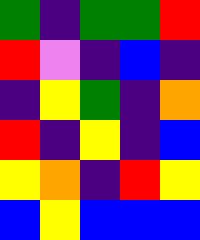[["green", "indigo", "green", "green", "red"], ["red", "violet", "indigo", "blue", "indigo"], ["indigo", "yellow", "green", "indigo", "orange"], ["red", "indigo", "yellow", "indigo", "blue"], ["yellow", "orange", "indigo", "red", "yellow"], ["blue", "yellow", "blue", "blue", "blue"]]